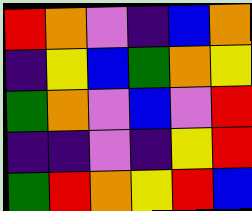[["red", "orange", "violet", "indigo", "blue", "orange"], ["indigo", "yellow", "blue", "green", "orange", "yellow"], ["green", "orange", "violet", "blue", "violet", "red"], ["indigo", "indigo", "violet", "indigo", "yellow", "red"], ["green", "red", "orange", "yellow", "red", "blue"]]